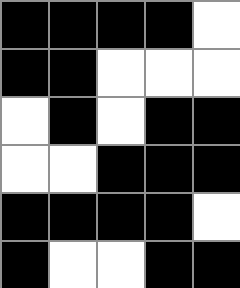[["black", "black", "black", "black", "white"], ["black", "black", "white", "white", "white"], ["white", "black", "white", "black", "black"], ["white", "white", "black", "black", "black"], ["black", "black", "black", "black", "white"], ["black", "white", "white", "black", "black"]]